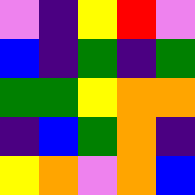[["violet", "indigo", "yellow", "red", "violet"], ["blue", "indigo", "green", "indigo", "green"], ["green", "green", "yellow", "orange", "orange"], ["indigo", "blue", "green", "orange", "indigo"], ["yellow", "orange", "violet", "orange", "blue"]]